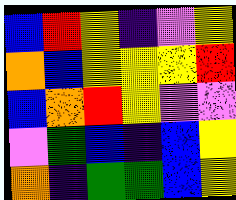[["blue", "red", "yellow", "indigo", "violet", "yellow"], ["orange", "blue", "yellow", "yellow", "yellow", "red"], ["blue", "orange", "red", "yellow", "violet", "violet"], ["violet", "green", "blue", "indigo", "blue", "yellow"], ["orange", "indigo", "green", "green", "blue", "yellow"]]